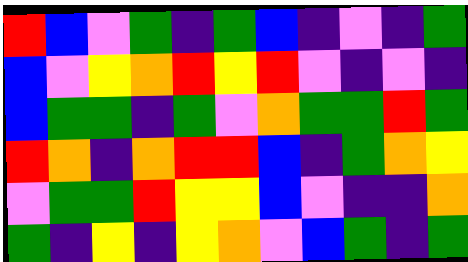[["red", "blue", "violet", "green", "indigo", "green", "blue", "indigo", "violet", "indigo", "green"], ["blue", "violet", "yellow", "orange", "red", "yellow", "red", "violet", "indigo", "violet", "indigo"], ["blue", "green", "green", "indigo", "green", "violet", "orange", "green", "green", "red", "green"], ["red", "orange", "indigo", "orange", "red", "red", "blue", "indigo", "green", "orange", "yellow"], ["violet", "green", "green", "red", "yellow", "yellow", "blue", "violet", "indigo", "indigo", "orange"], ["green", "indigo", "yellow", "indigo", "yellow", "orange", "violet", "blue", "green", "indigo", "green"]]